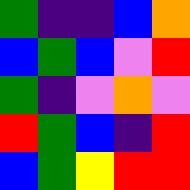[["green", "indigo", "indigo", "blue", "orange"], ["blue", "green", "blue", "violet", "red"], ["green", "indigo", "violet", "orange", "violet"], ["red", "green", "blue", "indigo", "red"], ["blue", "green", "yellow", "red", "red"]]